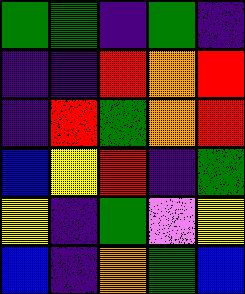[["green", "green", "indigo", "green", "indigo"], ["indigo", "indigo", "red", "orange", "red"], ["indigo", "red", "green", "orange", "red"], ["blue", "yellow", "red", "indigo", "green"], ["yellow", "indigo", "green", "violet", "yellow"], ["blue", "indigo", "orange", "green", "blue"]]